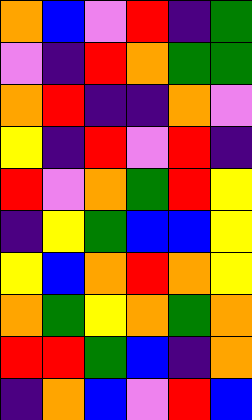[["orange", "blue", "violet", "red", "indigo", "green"], ["violet", "indigo", "red", "orange", "green", "green"], ["orange", "red", "indigo", "indigo", "orange", "violet"], ["yellow", "indigo", "red", "violet", "red", "indigo"], ["red", "violet", "orange", "green", "red", "yellow"], ["indigo", "yellow", "green", "blue", "blue", "yellow"], ["yellow", "blue", "orange", "red", "orange", "yellow"], ["orange", "green", "yellow", "orange", "green", "orange"], ["red", "red", "green", "blue", "indigo", "orange"], ["indigo", "orange", "blue", "violet", "red", "blue"]]